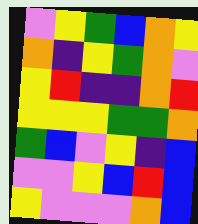[["violet", "yellow", "green", "blue", "orange", "yellow"], ["orange", "indigo", "yellow", "green", "orange", "violet"], ["yellow", "red", "indigo", "indigo", "orange", "red"], ["yellow", "yellow", "yellow", "green", "green", "orange"], ["green", "blue", "violet", "yellow", "indigo", "blue"], ["violet", "violet", "yellow", "blue", "red", "blue"], ["yellow", "violet", "violet", "violet", "orange", "blue"]]